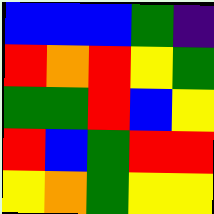[["blue", "blue", "blue", "green", "indigo"], ["red", "orange", "red", "yellow", "green"], ["green", "green", "red", "blue", "yellow"], ["red", "blue", "green", "red", "red"], ["yellow", "orange", "green", "yellow", "yellow"]]